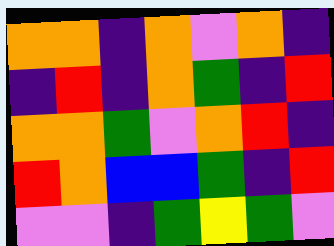[["orange", "orange", "indigo", "orange", "violet", "orange", "indigo"], ["indigo", "red", "indigo", "orange", "green", "indigo", "red"], ["orange", "orange", "green", "violet", "orange", "red", "indigo"], ["red", "orange", "blue", "blue", "green", "indigo", "red"], ["violet", "violet", "indigo", "green", "yellow", "green", "violet"]]